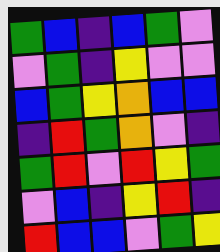[["green", "blue", "indigo", "blue", "green", "violet"], ["violet", "green", "indigo", "yellow", "violet", "violet"], ["blue", "green", "yellow", "orange", "blue", "blue"], ["indigo", "red", "green", "orange", "violet", "indigo"], ["green", "red", "violet", "red", "yellow", "green"], ["violet", "blue", "indigo", "yellow", "red", "indigo"], ["red", "blue", "blue", "violet", "green", "yellow"]]